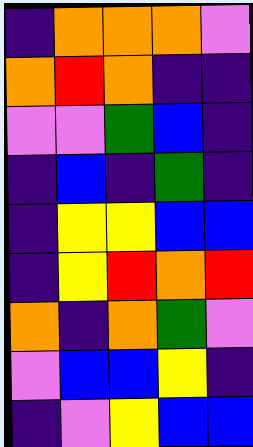[["indigo", "orange", "orange", "orange", "violet"], ["orange", "red", "orange", "indigo", "indigo"], ["violet", "violet", "green", "blue", "indigo"], ["indigo", "blue", "indigo", "green", "indigo"], ["indigo", "yellow", "yellow", "blue", "blue"], ["indigo", "yellow", "red", "orange", "red"], ["orange", "indigo", "orange", "green", "violet"], ["violet", "blue", "blue", "yellow", "indigo"], ["indigo", "violet", "yellow", "blue", "blue"]]